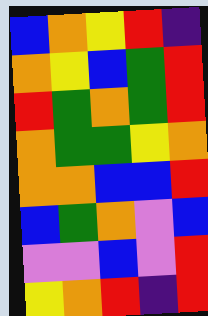[["blue", "orange", "yellow", "red", "indigo"], ["orange", "yellow", "blue", "green", "red"], ["red", "green", "orange", "green", "red"], ["orange", "green", "green", "yellow", "orange"], ["orange", "orange", "blue", "blue", "red"], ["blue", "green", "orange", "violet", "blue"], ["violet", "violet", "blue", "violet", "red"], ["yellow", "orange", "red", "indigo", "red"]]